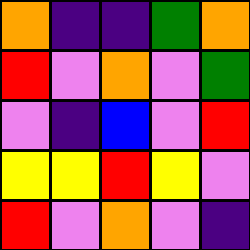[["orange", "indigo", "indigo", "green", "orange"], ["red", "violet", "orange", "violet", "green"], ["violet", "indigo", "blue", "violet", "red"], ["yellow", "yellow", "red", "yellow", "violet"], ["red", "violet", "orange", "violet", "indigo"]]